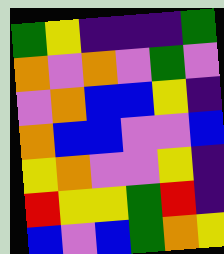[["green", "yellow", "indigo", "indigo", "indigo", "green"], ["orange", "violet", "orange", "violet", "green", "violet"], ["violet", "orange", "blue", "blue", "yellow", "indigo"], ["orange", "blue", "blue", "violet", "violet", "blue"], ["yellow", "orange", "violet", "violet", "yellow", "indigo"], ["red", "yellow", "yellow", "green", "red", "indigo"], ["blue", "violet", "blue", "green", "orange", "yellow"]]